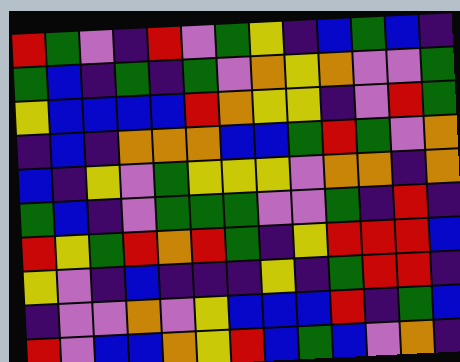[["red", "green", "violet", "indigo", "red", "violet", "green", "yellow", "indigo", "blue", "green", "blue", "indigo"], ["green", "blue", "indigo", "green", "indigo", "green", "violet", "orange", "yellow", "orange", "violet", "violet", "green"], ["yellow", "blue", "blue", "blue", "blue", "red", "orange", "yellow", "yellow", "indigo", "violet", "red", "green"], ["indigo", "blue", "indigo", "orange", "orange", "orange", "blue", "blue", "green", "red", "green", "violet", "orange"], ["blue", "indigo", "yellow", "violet", "green", "yellow", "yellow", "yellow", "violet", "orange", "orange", "indigo", "orange"], ["green", "blue", "indigo", "violet", "green", "green", "green", "violet", "violet", "green", "indigo", "red", "indigo"], ["red", "yellow", "green", "red", "orange", "red", "green", "indigo", "yellow", "red", "red", "red", "blue"], ["yellow", "violet", "indigo", "blue", "indigo", "indigo", "indigo", "yellow", "indigo", "green", "red", "red", "indigo"], ["indigo", "violet", "violet", "orange", "violet", "yellow", "blue", "blue", "blue", "red", "indigo", "green", "blue"], ["red", "violet", "blue", "blue", "orange", "yellow", "red", "blue", "green", "blue", "violet", "orange", "indigo"]]